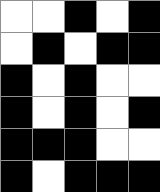[["white", "white", "black", "white", "black"], ["white", "black", "white", "black", "black"], ["black", "white", "black", "white", "white"], ["black", "white", "black", "white", "black"], ["black", "black", "black", "white", "white"], ["black", "white", "black", "black", "black"]]